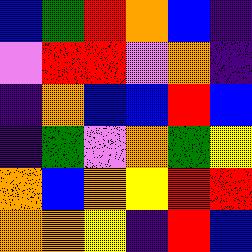[["blue", "green", "red", "orange", "blue", "indigo"], ["violet", "red", "red", "violet", "orange", "indigo"], ["indigo", "orange", "blue", "blue", "red", "blue"], ["indigo", "green", "violet", "orange", "green", "yellow"], ["orange", "blue", "orange", "yellow", "red", "red"], ["orange", "orange", "yellow", "indigo", "red", "blue"]]